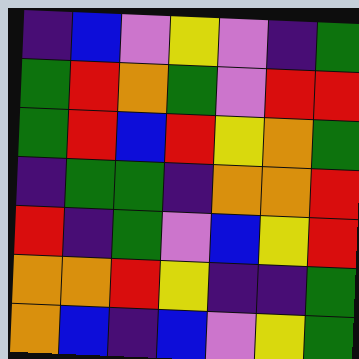[["indigo", "blue", "violet", "yellow", "violet", "indigo", "green"], ["green", "red", "orange", "green", "violet", "red", "red"], ["green", "red", "blue", "red", "yellow", "orange", "green"], ["indigo", "green", "green", "indigo", "orange", "orange", "red"], ["red", "indigo", "green", "violet", "blue", "yellow", "red"], ["orange", "orange", "red", "yellow", "indigo", "indigo", "green"], ["orange", "blue", "indigo", "blue", "violet", "yellow", "green"]]